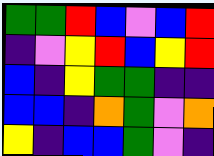[["green", "green", "red", "blue", "violet", "blue", "red"], ["indigo", "violet", "yellow", "red", "blue", "yellow", "red"], ["blue", "indigo", "yellow", "green", "green", "indigo", "indigo"], ["blue", "blue", "indigo", "orange", "green", "violet", "orange"], ["yellow", "indigo", "blue", "blue", "green", "violet", "indigo"]]